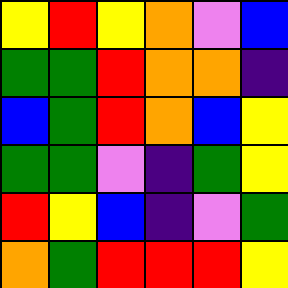[["yellow", "red", "yellow", "orange", "violet", "blue"], ["green", "green", "red", "orange", "orange", "indigo"], ["blue", "green", "red", "orange", "blue", "yellow"], ["green", "green", "violet", "indigo", "green", "yellow"], ["red", "yellow", "blue", "indigo", "violet", "green"], ["orange", "green", "red", "red", "red", "yellow"]]